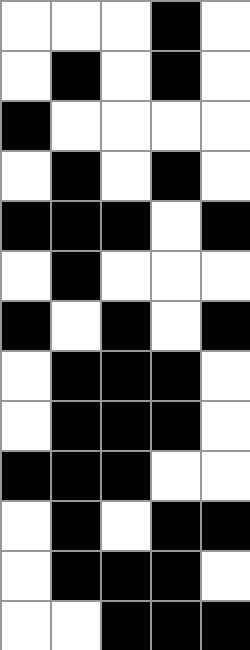[["white", "white", "white", "black", "white"], ["white", "black", "white", "black", "white"], ["black", "white", "white", "white", "white"], ["white", "black", "white", "black", "white"], ["black", "black", "black", "white", "black"], ["white", "black", "white", "white", "white"], ["black", "white", "black", "white", "black"], ["white", "black", "black", "black", "white"], ["white", "black", "black", "black", "white"], ["black", "black", "black", "white", "white"], ["white", "black", "white", "black", "black"], ["white", "black", "black", "black", "white"], ["white", "white", "black", "black", "black"]]